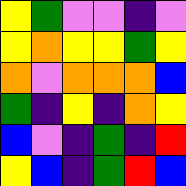[["yellow", "green", "violet", "violet", "indigo", "violet"], ["yellow", "orange", "yellow", "yellow", "green", "yellow"], ["orange", "violet", "orange", "orange", "orange", "blue"], ["green", "indigo", "yellow", "indigo", "orange", "yellow"], ["blue", "violet", "indigo", "green", "indigo", "red"], ["yellow", "blue", "indigo", "green", "red", "blue"]]